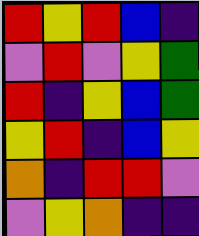[["red", "yellow", "red", "blue", "indigo"], ["violet", "red", "violet", "yellow", "green"], ["red", "indigo", "yellow", "blue", "green"], ["yellow", "red", "indigo", "blue", "yellow"], ["orange", "indigo", "red", "red", "violet"], ["violet", "yellow", "orange", "indigo", "indigo"]]